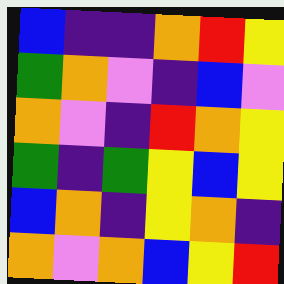[["blue", "indigo", "indigo", "orange", "red", "yellow"], ["green", "orange", "violet", "indigo", "blue", "violet"], ["orange", "violet", "indigo", "red", "orange", "yellow"], ["green", "indigo", "green", "yellow", "blue", "yellow"], ["blue", "orange", "indigo", "yellow", "orange", "indigo"], ["orange", "violet", "orange", "blue", "yellow", "red"]]